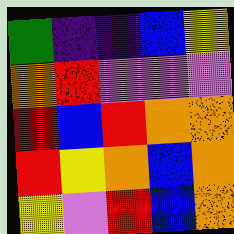[["green", "indigo", "indigo", "blue", "yellow"], ["orange", "red", "violet", "violet", "violet"], ["red", "blue", "red", "orange", "orange"], ["red", "yellow", "orange", "blue", "orange"], ["yellow", "violet", "red", "blue", "orange"]]